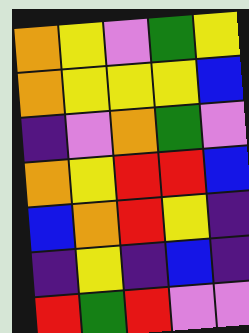[["orange", "yellow", "violet", "green", "yellow"], ["orange", "yellow", "yellow", "yellow", "blue"], ["indigo", "violet", "orange", "green", "violet"], ["orange", "yellow", "red", "red", "blue"], ["blue", "orange", "red", "yellow", "indigo"], ["indigo", "yellow", "indigo", "blue", "indigo"], ["red", "green", "red", "violet", "violet"]]